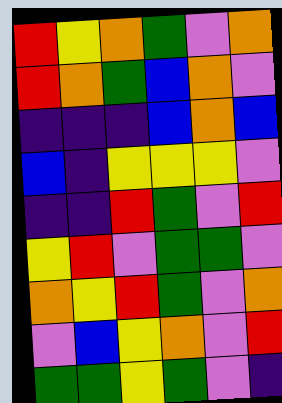[["red", "yellow", "orange", "green", "violet", "orange"], ["red", "orange", "green", "blue", "orange", "violet"], ["indigo", "indigo", "indigo", "blue", "orange", "blue"], ["blue", "indigo", "yellow", "yellow", "yellow", "violet"], ["indigo", "indigo", "red", "green", "violet", "red"], ["yellow", "red", "violet", "green", "green", "violet"], ["orange", "yellow", "red", "green", "violet", "orange"], ["violet", "blue", "yellow", "orange", "violet", "red"], ["green", "green", "yellow", "green", "violet", "indigo"]]